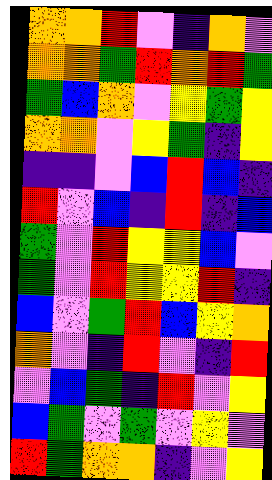[["orange", "orange", "red", "violet", "indigo", "orange", "violet"], ["orange", "orange", "green", "red", "orange", "red", "green"], ["green", "blue", "orange", "violet", "yellow", "green", "yellow"], ["orange", "orange", "violet", "yellow", "green", "indigo", "yellow"], ["indigo", "indigo", "violet", "blue", "red", "blue", "indigo"], ["red", "violet", "blue", "indigo", "red", "indigo", "blue"], ["green", "violet", "red", "yellow", "yellow", "blue", "violet"], ["green", "violet", "red", "yellow", "yellow", "red", "indigo"], ["blue", "violet", "green", "red", "blue", "yellow", "orange"], ["orange", "violet", "indigo", "red", "violet", "indigo", "red"], ["violet", "blue", "green", "indigo", "red", "violet", "yellow"], ["blue", "green", "violet", "green", "violet", "yellow", "violet"], ["red", "green", "orange", "orange", "indigo", "violet", "yellow"]]